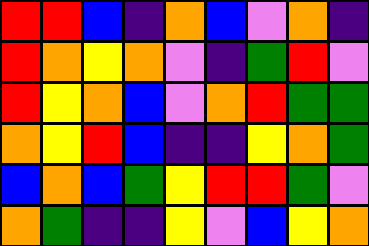[["red", "red", "blue", "indigo", "orange", "blue", "violet", "orange", "indigo"], ["red", "orange", "yellow", "orange", "violet", "indigo", "green", "red", "violet"], ["red", "yellow", "orange", "blue", "violet", "orange", "red", "green", "green"], ["orange", "yellow", "red", "blue", "indigo", "indigo", "yellow", "orange", "green"], ["blue", "orange", "blue", "green", "yellow", "red", "red", "green", "violet"], ["orange", "green", "indigo", "indigo", "yellow", "violet", "blue", "yellow", "orange"]]